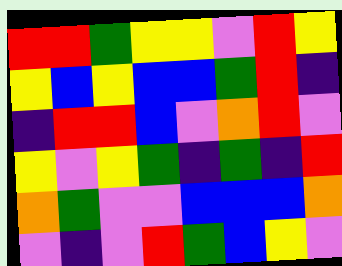[["red", "red", "green", "yellow", "yellow", "violet", "red", "yellow"], ["yellow", "blue", "yellow", "blue", "blue", "green", "red", "indigo"], ["indigo", "red", "red", "blue", "violet", "orange", "red", "violet"], ["yellow", "violet", "yellow", "green", "indigo", "green", "indigo", "red"], ["orange", "green", "violet", "violet", "blue", "blue", "blue", "orange"], ["violet", "indigo", "violet", "red", "green", "blue", "yellow", "violet"]]